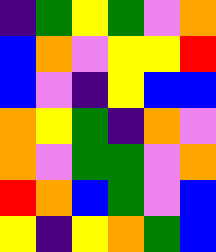[["indigo", "green", "yellow", "green", "violet", "orange"], ["blue", "orange", "violet", "yellow", "yellow", "red"], ["blue", "violet", "indigo", "yellow", "blue", "blue"], ["orange", "yellow", "green", "indigo", "orange", "violet"], ["orange", "violet", "green", "green", "violet", "orange"], ["red", "orange", "blue", "green", "violet", "blue"], ["yellow", "indigo", "yellow", "orange", "green", "blue"]]